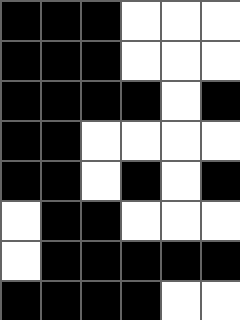[["black", "black", "black", "white", "white", "white"], ["black", "black", "black", "white", "white", "white"], ["black", "black", "black", "black", "white", "black"], ["black", "black", "white", "white", "white", "white"], ["black", "black", "white", "black", "white", "black"], ["white", "black", "black", "white", "white", "white"], ["white", "black", "black", "black", "black", "black"], ["black", "black", "black", "black", "white", "white"]]